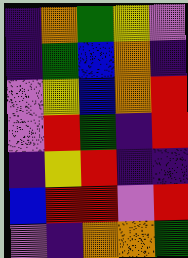[["indigo", "orange", "green", "yellow", "violet"], ["indigo", "green", "blue", "orange", "indigo"], ["violet", "yellow", "blue", "orange", "red"], ["violet", "red", "green", "indigo", "red"], ["indigo", "yellow", "red", "indigo", "indigo"], ["blue", "red", "red", "violet", "red"], ["violet", "indigo", "orange", "orange", "green"]]